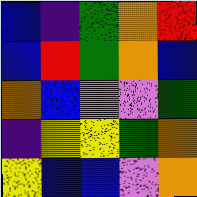[["blue", "indigo", "green", "orange", "red"], ["blue", "red", "green", "orange", "blue"], ["orange", "blue", "violet", "violet", "green"], ["indigo", "yellow", "yellow", "green", "orange"], ["yellow", "blue", "blue", "violet", "orange"]]